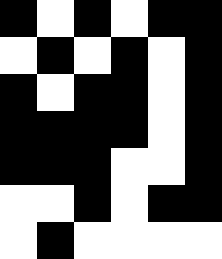[["black", "white", "black", "white", "black", "black"], ["white", "black", "white", "black", "white", "black"], ["black", "white", "black", "black", "white", "black"], ["black", "black", "black", "black", "white", "black"], ["black", "black", "black", "white", "white", "black"], ["white", "white", "black", "white", "black", "black"], ["white", "black", "white", "white", "white", "white"]]